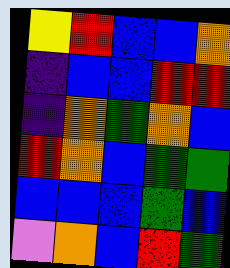[["yellow", "red", "blue", "blue", "orange"], ["indigo", "blue", "blue", "red", "red"], ["indigo", "orange", "green", "orange", "blue"], ["red", "orange", "blue", "green", "green"], ["blue", "blue", "blue", "green", "blue"], ["violet", "orange", "blue", "red", "green"]]